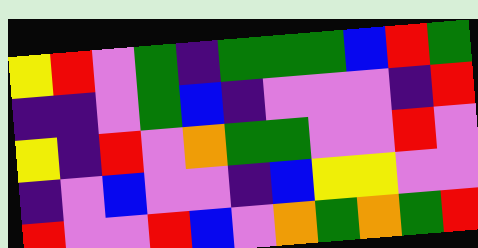[["yellow", "red", "violet", "green", "indigo", "green", "green", "green", "blue", "red", "green"], ["indigo", "indigo", "violet", "green", "blue", "indigo", "violet", "violet", "violet", "indigo", "red"], ["yellow", "indigo", "red", "violet", "orange", "green", "green", "violet", "violet", "red", "violet"], ["indigo", "violet", "blue", "violet", "violet", "indigo", "blue", "yellow", "yellow", "violet", "violet"], ["red", "violet", "violet", "red", "blue", "violet", "orange", "green", "orange", "green", "red"]]